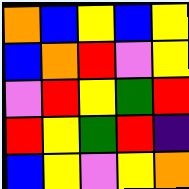[["orange", "blue", "yellow", "blue", "yellow"], ["blue", "orange", "red", "violet", "yellow"], ["violet", "red", "yellow", "green", "red"], ["red", "yellow", "green", "red", "indigo"], ["blue", "yellow", "violet", "yellow", "orange"]]